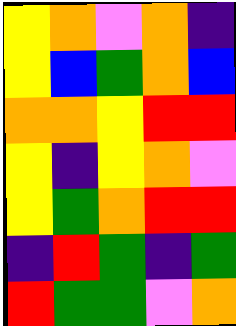[["yellow", "orange", "violet", "orange", "indigo"], ["yellow", "blue", "green", "orange", "blue"], ["orange", "orange", "yellow", "red", "red"], ["yellow", "indigo", "yellow", "orange", "violet"], ["yellow", "green", "orange", "red", "red"], ["indigo", "red", "green", "indigo", "green"], ["red", "green", "green", "violet", "orange"]]